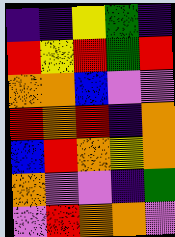[["indigo", "indigo", "yellow", "green", "indigo"], ["red", "yellow", "red", "green", "red"], ["orange", "orange", "blue", "violet", "violet"], ["red", "orange", "red", "indigo", "orange"], ["blue", "red", "orange", "yellow", "orange"], ["orange", "violet", "violet", "indigo", "green"], ["violet", "red", "orange", "orange", "violet"]]